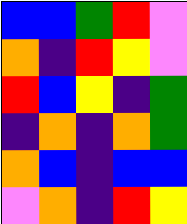[["blue", "blue", "green", "red", "violet"], ["orange", "indigo", "red", "yellow", "violet"], ["red", "blue", "yellow", "indigo", "green"], ["indigo", "orange", "indigo", "orange", "green"], ["orange", "blue", "indigo", "blue", "blue"], ["violet", "orange", "indigo", "red", "yellow"]]